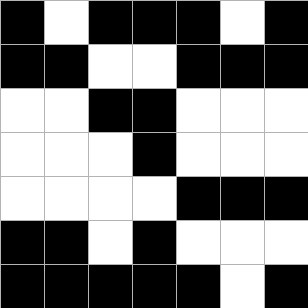[["black", "white", "black", "black", "black", "white", "black"], ["black", "black", "white", "white", "black", "black", "black"], ["white", "white", "black", "black", "white", "white", "white"], ["white", "white", "white", "black", "white", "white", "white"], ["white", "white", "white", "white", "black", "black", "black"], ["black", "black", "white", "black", "white", "white", "white"], ["black", "black", "black", "black", "black", "white", "black"]]